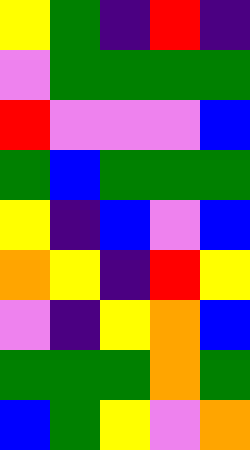[["yellow", "green", "indigo", "red", "indigo"], ["violet", "green", "green", "green", "green"], ["red", "violet", "violet", "violet", "blue"], ["green", "blue", "green", "green", "green"], ["yellow", "indigo", "blue", "violet", "blue"], ["orange", "yellow", "indigo", "red", "yellow"], ["violet", "indigo", "yellow", "orange", "blue"], ["green", "green", "green", "orange", "green"], ["blue", "green", "yellow", "violet", "orange"]]